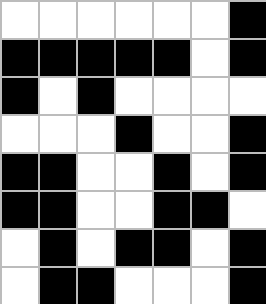[["white", "white", "white", "white", "white", "white", "black"], ["black", "black", "black", "black", "black", "white", "black"], ["black", "white", "black", "white", "white", "white", "white"], ["white", "white", "white", "black", "white", "white", "black"], ["black", "black", "white", "white", "black", "white", "black"], ["black", "black", "white", "white", "black", "black", "white"], ["white", "black", "white", "black", "black", "white", "black"], ["white", "black", "black", "white", "white", "white", "black"]]